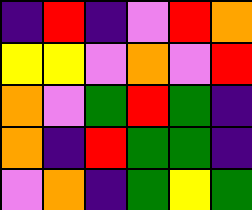[["indigo", "red", "indigo", "violet", "red", "orange"], ["yellow", "yellow", "violet", "orange", "violet", "red"], ["orange", "violet", "green", "red", "green", "indigo"], ["orange", "indigo", "red", "green", "green", "indigo"], ["violet", "orange", "indigo", "green", "yellow", "green"]]